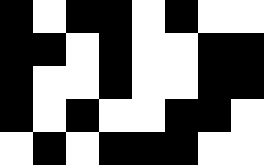[["black", "white", "black", "black", "white", "black", "white", "white"], ["black", "black", "white", "black", "white", "white", "black", "black"], ["black", "white", "white", "black", "white", "white", "black", "black"], ["black", "white", "black", "white", "white", "black", "black", "white"], ["white", "black", "white", "black", "black", "black", "white", "white"]]